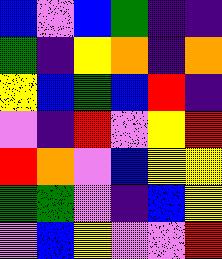[["blue", "violet", "blue", "green", "indigo", "indigo"], ["green", "indigo", "yellow", "orange", "indigo", "orange"], ["yellow", "blue", "green", "blue", "red", "indigo"], ["violet", "indigo", "red", "violet", "yellow", "red"], ["red", "orange", "violet", "blue", "yellow", "yellow"], ["green", "green", "violet", "indigo", "blue", "yellow"], ["violet", "blue", "yellow", "violet", "violet", "red"]]